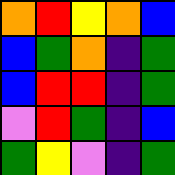[["orange", "red", "yellow", "orange", "blue"], ["blue", "green", "orange", "indigo", "green"], ["blue", "red", "red", "indigo", "green"], ["violet", "red", "green", "indigo", "blue"], ["green", "yellow", "violet", "indigo", "green"]]